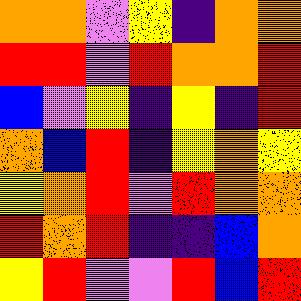[["orange", "orange", "violet", "yellow", "indigo", "orange", "orange"], ["red", "red", "violet", "red", "orange", "orange", "red"], ["blue", "violet", "yellow", "indigo", "yellow", "indigo", "red"], ["orange", "blue", "red", "indigo", "yellow", "orange", "yellow"], ["yellow", "orange", "red", "violet", "red", "orange", "orange"], ["red", "orange", "red", "indigo", "indigo", "blue", "orange"], ["yellow", "red", "violet", "violet", "red", "blue", "red"]]